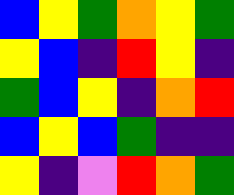[["blue", "yellow", "green", "orange", "yellow", "green"], ["yellow", "blue", "indigo", "red", "yellow", "indigo"], ["green", "blue", "yellow", "indigo", "orange", "red"], ["blue", "yellow", "blue", "green", "indigo", "indigo"], ["yellow", "indigo", "violet", "red", "orange", "green"]]